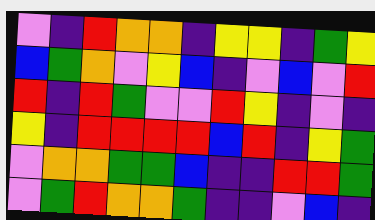[["violet", "indigo", "red", "orange", "orange", "indigo", "yellow", "yellow", "indigo", "green", "yellow"], ["blue", "green", "orange", "violet", "yellow", "blue", "indigo", "violet", "blue", "violet", "red"], ["red", "indigo", "red", "green", "violet", "violet", "red", "yellow", "indigo", "violet", "indigo"], ["yellow", "indigo", "red", "red", "red", "red", "blue", "red", "indigo", "yellow", "green"], ["violet", "orange", "orange", "green", "green", "blue", "indigo", "indigo", "red", "red", "green"], ["violet", "green", "red", "orange", "orange", "green", "indigo", "indigo", "violet", "blue", "indigo"]]